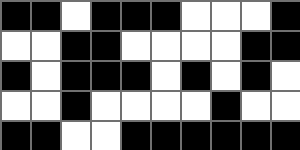[["black", "black", "white", "black", "black", "black", "white", "white", "white", "black"], ["white", "white", "black", "black", "white", "white", "white", "white", "black", "black"], ["black", "white", "black", "black", "black", "white", "black", "white", "black", "white"], ["white", "white", "black", "white", "white", "white", "white", "black", "white", "white"], ["black", "black", "white", "white", "black", "black", "black", "black", "black", "black"]]